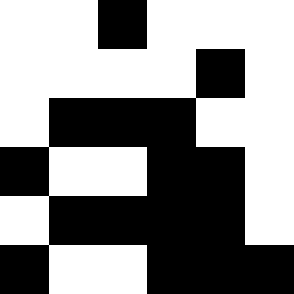[["white", "white", "black", "white", "white", "white"], ["white", "white", "white", "white", "black", "white"], ["white", "black", "black", "black", "white", "white"], ["black", "white", "white", "black", "black", "white"], ["white", "black", "black", "black", "black", "white"], ["black", "white", "white", "black", "black", "black"]]